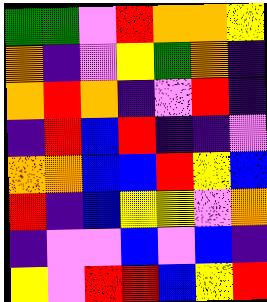[["green", "green", "violet", "red", "orange", "orange", "yellow"], ["orange", "indigo", "violet", "yellow", "green", "orange", "indigo"], ["orange", "red", "orange", "indigo", "violet", "red", "indigo"], ["indigo", "red", "blue", "red", "indigo", "indigo", "violet"], ["orange", "orange", "blue", "blue", "red", "yellow", "blue"], ["red", "indigo", "blue", "yellow", "yellow", "violet", "orange"], ["indigo", "violet", "violet", "blue", "violet", "blue", "indigo"], ["yellow", "violet", "red", "red", "blue", "yellow", "red"]]